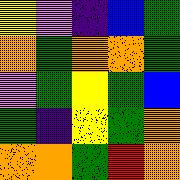[["yellow", "violet", "indigo", "blue", "green"], ["orange", "green", "orange", "orange", "green"], ["violet", "green", "yellow", "green", "blue"], ["green", "indigo", "yellow", "green", "orange"], ["orange", "orange", "green", "red", "orange"]]